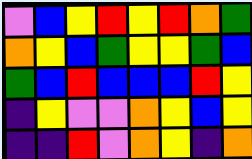[["violet", "blue", "yellow", "red", "yellow", "red", "orange", "green"], ["orange", "yellow", "blue", "green", "yellow", "yellow", "green", "blue"], ["green", "blue", "red", "blue", "blue", "blue", "red", "yellow"], ["indigo", "yellow", "violet", "violet", "orange", "yellow", "blue", "yellow"], ["indigo", "indigo", "red", "violet", "orange", "yellow", "indigo", "orange"]]